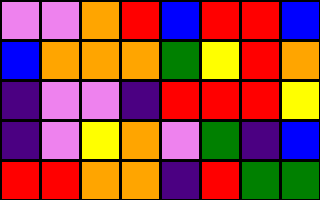[["violet", "violet", "orange", "red", "blue", "red", "red", "blue"], ["blue", "orange", "orange", "orange", "green", "yellow", "red", "orange"], ["indigo", "violet", "violet", "indigo", "red", "red", "red", "yellow"], ["indigo", "violet", "yellow", "orange", "violet", "green", "indigo", "blue"], ["red", "red", "orange", "orange", "indigo", "red", "green", "green"]]